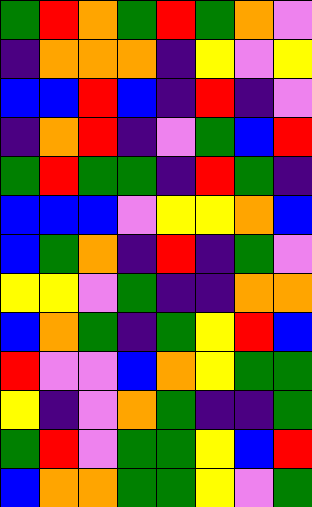[["green", "red", "orange", "green", "red", "green", "orange", "violet"], ["indigo", "orange", "orange", "orange", "indigo", "yellow", "violet", "yellow"], ["blue", "blue", "red", "blue", "indigo", "red", "indigo", "violet"], ["indigo", "orange", "red", "indigo", "violet", "green", "blue", "red"], ["green", "red", "green", "green", "indigo", "red", "green", "indigo"], ["blue", "blue", "blue", "violet", "yellow", "yellow", "orange", "blue"], ["blue", "green", "orange", "indigo", "red", "indigo", "green", "violet"], ["yellow", "yellow", "violet", "green", "indigo", "indigo", "orange", "orange"], ["blue", "orange", "green", "indigo", "green", "yellow", "red", "blue"], ["red", "violet", "violet", "blue", "orange", "yellow", "green", "green"], ["yellow", "indigo", "violet", "orange", "green", "indigo", "indigo", "green"], ["green", "red", "violet", "green", "green", "yellow", "blue", "red"], ["blue", "orange", "orange", "green", "green", "yellow", "violet", "green"]]